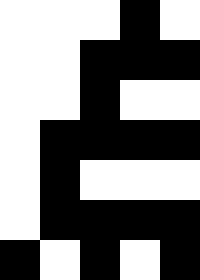[["white", "white", "white", "black", "white"], ["white", "white", "black", "black", "black"], ["white", "white", "black", "white", "white"], ["white", "black", "black", "black", "black"], ["white", "black", "white", "white", "white"], ["white", "black", "black", "black", "black"], ["black", "white", "black", "white", "black"]]